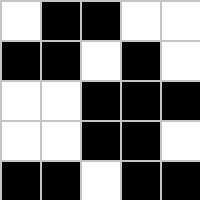[["white", "black", "black", "white", "white"], ["black", "black", "white", "black", "white"], ["white", "white", "black", "black", "black"], ["white", "white", "black", "black", "white"], ["black", "black", "white", "black", "black"]]